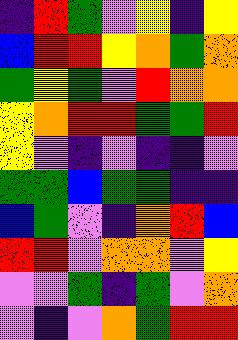[["indigo", "red", "green", "violet", "yellow", "indigo", "yellow"], ["blue", "red", "red", "yellow", "orange", "green", "orange"], ["green", "yellow", "green", "violet", "red", "orange", "orange"], ["yellow", "orange", "red", "red", "green", "green", "red"], ["yellow", "violet", "indigo", "violet", "indigo", "indigo", "violet"], ["green", "green", "blue", "green", "green", "indigo", "indigo"], ["blue", "green", "violet", "indigo", "orange", "red", "blue"], ["red", "red", "violet", "orange", "orange", "violet", "yellow"], ["violet", "violet", "green", "indigo", "green", "violet", "orange"], ["violet", "indigo", "violet", "orange", "green", "red", "red"]]